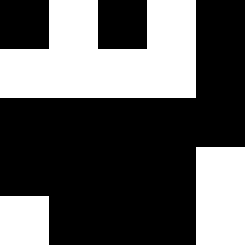[["black", "white", "black", "white", "black"], ["white", "white", "white", "white", "black"], ["black", "black", "black", "black", "black"], ["black", "black", "black", "black", "white"], ["white", "black", "black", "black", "white"]]